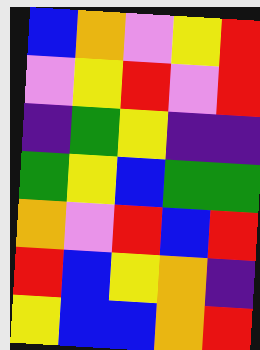[["blue", "orange", "violet", "yellow", "red"], ["violet", "yellow", "red", "violet", "red"], ["indigo", "green", "yellow", "indigo", "indigo"], ["green", "yellow", "blue", "green", "green"], ["orange", "violet", "red", "blue", "red"], ["red", "blue", "yellow", "orange", "indigo"], ["yellow", "blue", "blue", "orange", "red"]]